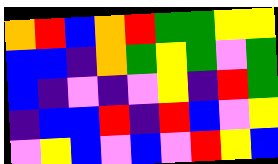[["orange", "red", "blue", "orange", "red", "green", "green", "yellow", "yellow"], ["blue", "blue", "indigo", "orange", "green", "yellow", "green", "violet", "green"], ["blue", "indigo", "violet", "indigo", "violet", "yellow", "indigo", "red", "green"], ["indigo", "blue", "blue", "red", "indigo", "red", "blue", "violet", "yellow"], ["violet", "yellow", "blue", "violet", "blue", "violet", "red", "yellow", "blue"]]